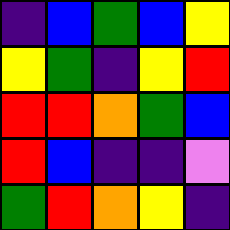[["indigo", "blue", "green", "blue", "yellow"], ["yellow", "green", "indigo", "yellow", "red"], ["red", "red", "orange", "green", "blue"], ["red", "blue", "indigo", "indigo", "violet"], ["green", "red", "orange", "yellow", "indigo"]]